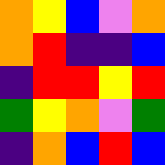[["orange", "yellow", "blue", "violet", "orange"], ["orange", "red", "indigo", "indigo", "blue"], ["indigo", "red", "red", "yellow", "red"], ["green", "yellow", "orange", "violet", "green"], ["indigo", "orange", "blue", "red", "blue"]]